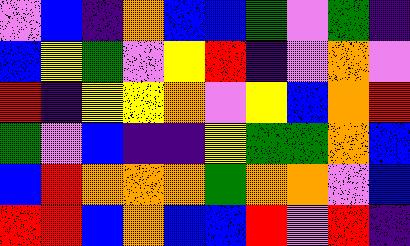[["violet", "blue", "indigo", "orange", "blue", "blue", "green", "violet", "green", "indigo"], ["blue", "yellow", "green", "violet", "yellow", "red", "indigo", "violet", "orange", "violet"], ["red", "indigo", "yellow", "yellow", "orange", "violet", "yellow", "blue", "orange", "red"], ["green", "violet", "blue", "indigo", "indigo", "yellow", "green", "green", "orange", "blue"], ["blue", "red", "orange", "orange", "orange", "green", "orange", "orange", "violet", "blue"], ["red", "red", "blue", "orange", "blue", "blue", "red", "violet", "red", "indigo"]]